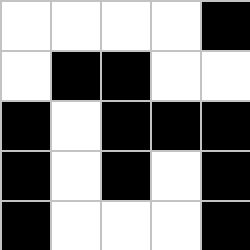[["white", "white", "white", "white", "black"], ["white", "black", "black", "white", "white"], ["black", "white", "black", "black", "black"], ["black", "white", "black", "white", "black"], ["black", "white", "white", "white", "black"]]